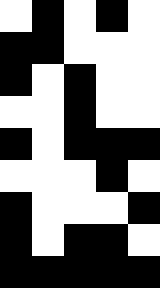[["white", "black", "white", "black", "white"], ["black", "black", "white", "white", "white"], ["black", "white", "black", "white", "white"], ["white", "white", "black", "white", "white"], ["black", "white", "black", "black", "black"], ["white", "white", "white", "black", "white"], ["black", "white", "white", "white", "black"], ["black", "white", "black", "black", "white"], ["black", "black", "black", "black", "black"]]